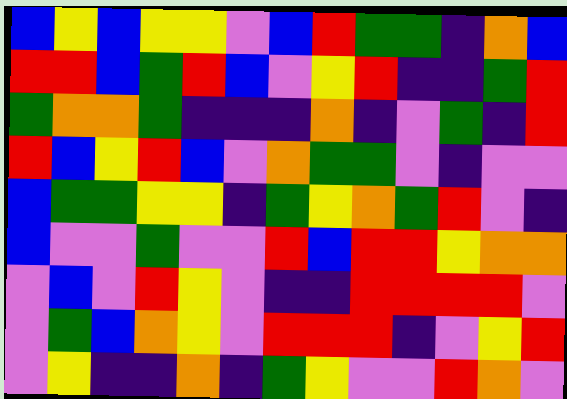[["blue", "yellow", "blue", "yellow", "yellow", "violet", "blue", "red", "green", "green", "indigo", "orange", "blue"], ["red", "red", "blue", "green", "red", "blue", "violet", "yellow", "red", "indigo", "indigo", "green", "red"], ["green", "orange", "orange", "green", "indigo", "indigo", "indigo", "orange", "indigo", "violet", "green", "indigo", "red"], ["red", "blue", "yellow", "red", "blue", "violet", "orange", "green", "green", "violet", "indigo", "violet", "violet"], ["blue", "green", "green", "yellow", "yellow", "indigo", "green", "yellow", "orange", "green", "red", "violet", "indigo"], ["blue", "violet", "violet", "green", "violet", "violet", "red", "blue", "red", "red", "yellow", "orange", "orange"], ["violet", "blue", "violet", "red", "yellow", "violet", "indigo", "indigo", "red", "red", "red", "red", "violet"], ["violet", "green", "blue", "orange", "yellow", "violet", "red", "red", "red", "indigo", "violet", "yellow", "red"], ["violet", "yellow", "indigo", "indigo", "orange", "indigo", "green", "yellow", "violet", "violet", "red", "orange", "violet"]]